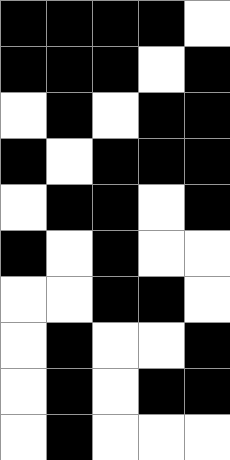[["black", "black", "black", "black", "white"], ["black", "black", "black", "white", "black"], ["white", "black", "white", "black", "black"], ["black", "white", "black", "black", "black"], ["white", "black", "black", "white", "black"], ["black", "white", "black", "white", "white"], ["white", "white", "black", "black", "white"], ["white", "black", "white", "white", "black"], ["white", "black", "white", "black", "black"], ["white", "black", "white", "white", "white"]]